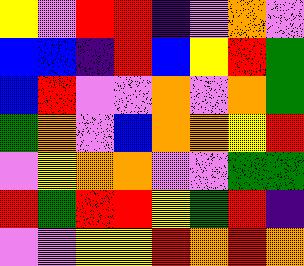[["yellow", "violet", "red", "red", "indigo", "violet", "orange", "violet"], ["blue", "blue", "indigo", "red", "blue", "yellow", "red", "green"], ["blue", "red", "violet", "violet", "orange", "violet", "orange", "green"], ["green", "orange", "violet", "blue", "orange", "orange", "yellow", "red"], ["violet", "yellow", "orange", "orange", "violet", "violet", "green", "green"], ["red", "green", "red", "red", "yellow", "green", "red", "indigo"], ["violet", "violet", "yellow", "yellow", "red", "orange", "red", "orange"]]